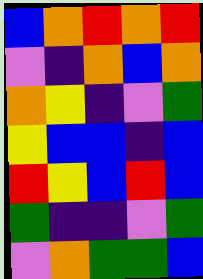[["blue", "orange", "red", "orange", "red"], ["violet", "indigo", "orange", "blue", "orange"], ["orange", "yellow", "indigo", "violet", "green"], ["yellow", "blue", "blue", "indigo", "blue"], ["red", "yellow", "blue", "red", "blue"], ["green", "indigo", "indigo", "violet", "green"], ["violet", "orange", "green", "green", "blue"]]